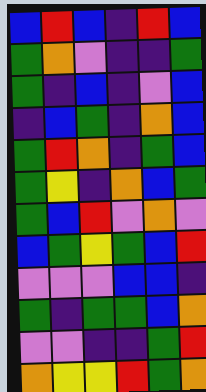[["blue", "red", "blue", "indigo", "red", "blue"], ["green", "orange", "violet", "indigo", "indigo", "green"], ["green", "indigo", "blue", "indigo", "violet", "blue"], ["indigo", "blue", "green", "indigo", "orange", "blue"], ["green", "red", "orange", "indigo", "green", "blue"], ["green", "yellow", "indigo", "orange", "blue", "green"], ["green", "blue", "red", "violet", "orange", "violet"], ["blue", "green", "yellow", "green", "blue", "red"], ["violet", "violet", "violet", "blue", "blue", "indigo"], ["green", "indigo", "green", "green", "blue", "orange"], ["violet", "violet", "indigo", "indigo", "green", "red"], ["orange", "yellow", "yellow", "red", "green", "orange"]]